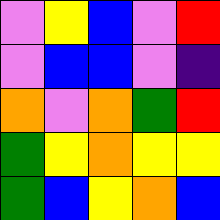[["violet", "yellow", "blue", "violet", "red"], ["violet", "blue", "blue", "violet", "indigo"], ["orange", "violet", "orange", "green", "red"], ["green", "yellow", "orange", "yellow", "yellow"], ["green", "blue", "yellow", "orange", "blue"]]